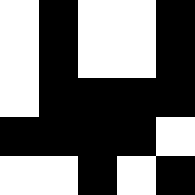[["white", "black", "white", "white", "black"], ["white", "black", "white", "white", "black"], ["white", "black", "black", "black", "black"], ["black", "black", "black", "black", "white"], ["white", "white", "black", "white", "black"]]